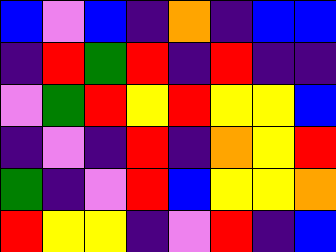[["blue", "violet", "blue", "indigo", "orange", "indigo", "blue", "blue"], ["indigo", "red", "green", "red", "indigo", "red", "indigo", "indigo"], ["violet", "green", "red", "yellow", "red", "yellow", "yellow", "blue"], ["indigo", "violet", "indigo", "red", "indigo", "orange", "yellow", "red"], ["green", "indigo", "violet", "red", "blue", "yellow", "yellow", "orange"], ["red", "yellow", "yellow", "indigo", "violet", "red", "indigo", "blue"]]